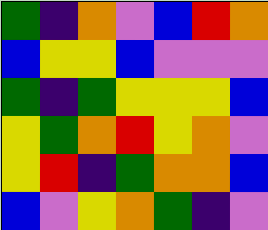[["green", "indigo", "orange", "violet", "blue", "red", "orange"], ["blue", "yellow", "yellow", "blue", "violet", "violet", "violet"], ["green", "indigo", "green", "yellow", "yellow", "yellow", "blue"], ["yellow", "green", "orange", "red", "yellow", "orange", "violet"], ["yellow", "red", "indigo", "green", "orange", "orange", "blue"], ["blue", "violet", "yellow", "orange", "green", "indigo", "violet"]]